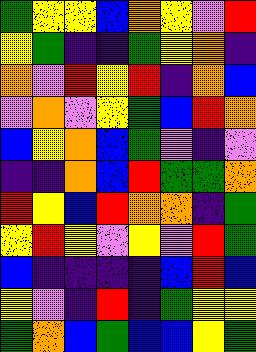[["green", "yellow", "yellow", "blue", "orange", "yellow", "violet", "red"], ["yellow", "green", "indigo", "indigo", "green", "yellow", "orange", "indigo"], ["orange", "violet", "red", "yellow", "red", "indigo", "orange", "blue"], ["violet", "orange", "violet", "yellow", "green", "blue", "red", "orange"], ["blue", "yellow", "orange", "blue", "green", "violet", "indigo", "violet"], ["indigo", "indigo", "orange", "blue", "red", "green", "green", "orange"], ["red", "yellow", "blue", "red", "orange", "orange", "indigo", "green"], ["yellow", "red", "yellow", "violet", "yellow", "violet", "red", "green"], ["blue", "indigo", "indigo", "indigo", "indigo", "blue", "red", "blue"], ["yellow", "violet", "indigo", "red", "indigo", "green", "yellow", "yellow"], ["green", "orange", "blue", "green", "blue", "blue", "yellow", "green"]]